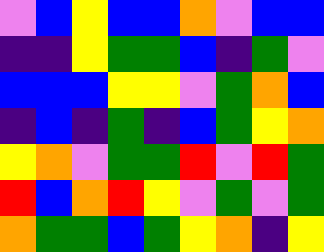[["violet", "blue", "yellow", "blue", "blue", "orange", "violet", "blue", "blue"], ["indigo", "indigo", "yellow", "green", "green", "blue", "indigo", "green", "violet"], ["blue", "blue", "blue", "yellow", "yellow", "violet", "green", "orange", "blue"], ["indigo", "blue", "indigo", "green", "indigo", "blue", "green", "yellow", "orange"], ["yellow", "orange", "violet", "green", "green", "red", "violet", "red", "green"], ["red", "blue", "orange", "red", "yellow", "violet", "green", "violet", "green"], ["orange", "green", "green", "blue", "green", "yellow", "orange", "indigo", "yellow"]]